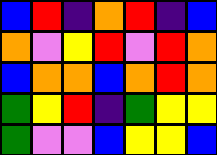[["blue", "red", "indigo", "orange", "red", "indigo", "blue"], ["orange", "violet", "yellow", "red", "violet", "red", "orange"], ["blue", "orange", "orange", "blue", "orange", "red", "orange"], ["green", "yellow", "red", "indigo", "green", "yellow", "yellow"], ["green", "violet", "violet", "blue", "yellow", "yellow", "blue"]]